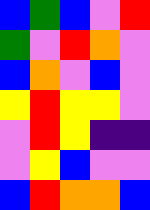[["blue", "green", "blue", "violet", "red"], ["green", "violet", "red", "orange", "violet"], ["blue", "orange", "violet", "blue", "violet"], ["yellow", "red", "yellow", "yellow", "violet"], ["violet", "red", "yellow", "indigo", "indigo"], ["violet", "yellow", "blue", "violet", "violet"], ["blue", "red", "orange", "orange", "blue"]]